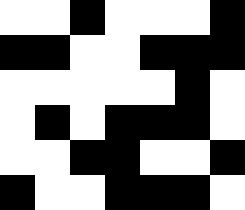[["white", "white", "black", "white", "white", "white", "black"], ["black", "black", "white", "white", "black", "black", "black"], ["white", "white", "white", "white", "white", "black", "white"], ["white", "black", "white", "black", "black", "black", "white"], ["white", "white", "black", "black", "white", "white", "black"], ["black", "white", "white", "black", "black", "black", "white"]]